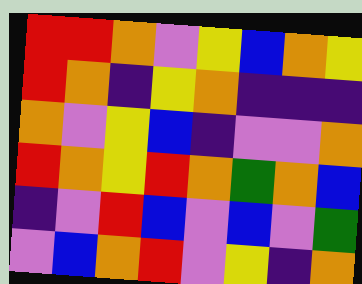[["red", "red", "orange", "violet", "yellow", "blue", "orange", "yellow"], ["red", "orange", "indigo", "yellow", "orange", "indigo", "indigo", "indigo"], ["orange", "violet", "yellow", "blue", "indigo", "violet", "violet", "orange"], ["red", "orange", "yellow", "red", "orange", "green", "orange", "blue"], ["indigo", "violet", "red", "blue", "violet", "blue", "violet", "green"], ["violet", "blue", "orange", "red", "violet", "yellow", "indigo", "orange"]]